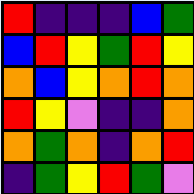[["red", "indigo", "indigo", "indigo", "blue", "green"], ["blue", "red", "yellow", "green", "red", "yellow"], ["orange", "blue", "yellow", "orange", "red", "orange"], ["red", "yellow", "violet", "indigo", "indigo", "orange"], ["orange", "green", "orange", "indigo", "orange", "red"], ["indigo", "green", "yellow", "red", "green", "violet"]]